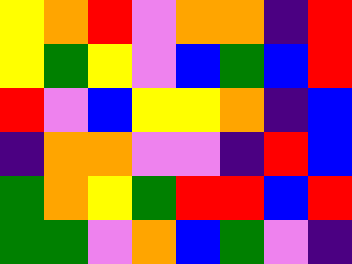[["yellow", "orange", "red", "violet", "orange", "orange", "indigo", "red"], ["yellow", "green", "yellow", "violet", "blue", "green", "blue", "red"], ["red", "violet", "blue", "yellow", "yellow", "orange", "indigo", "blue"], ["indigo", "orange", "orange", "violet", "violet", "indigo", "red", "blue"], ["green", "orange", "yellow", "green", "red", "red", "blue", "red"], ["green", "green", "violet", "orange", "blue", "green", "violet", "indigo"]]